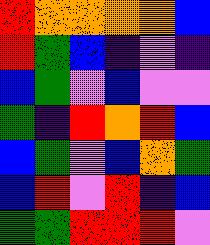[["red", "orange", "orange", "orange", "orange", "blue"], ["red", "green", "blue", "indigo", "violet", "indigo"], ["blue", "green", "violet", "blue", "violet", "violet"], ["green", "indigo", "red", "orange", "red", "blue"], ["blue", "green", "violet", "blue", "orange", "green"], ["blue", "red", "violet", "red", "indigo", "blue"], ["green", "green", "red", "red", "red", "violet"]]